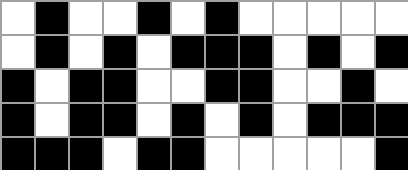[["white", "black", "white", "white", "black", "white", "black", "white", "white", "white", "white", "white"], ["white", "black", "white", "black", "white", "black", "black", "black", "white", "black", "white", "black"], ["black", "white", "black", "black", "white", "white", "black", "black", "white", "white", "black", "white"], ["black", "white", "black", "black", "white", "black", "white", "black", "white", "black", "black", "black"], ["black", "black", "black", "white", "black", "black", "white", "white", "white", "white", "white", "black"]]